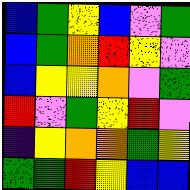[["blue", "green", "yellow", "blue", "violet", "green"], ["blue", "green", "orange", "red", "yellow", "violet"], ["blue", "yellow", "yellow", "orange", "violet", "green"], ["red", "violet", "green", "yellow", "red", "violet"], ["indigo", "yellow", "orange", "orange", "green", "yellow"], ["green", "green", "red", "yellow", "blue", "blue"]]